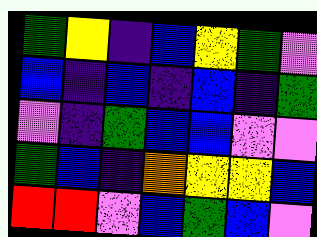[["green", "yellow", "indigo", "blue", "yellow", "green", "violet"], ["blue", "indigo", "blue", "indigo", "blue", "indigo", "green"], ["violet", "indigo", "green", "blue", "blue", "violet", "violet"], ["green", "blue", "indigo", "orange", "yellow", "yellow", "blue"], ["red", "red", "violet", "blue", "green", "blue", "violet"]]